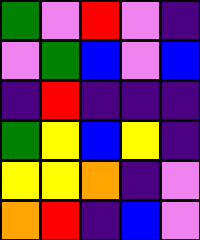[["green", "violet", "red", "violet", "indigo"], ["violet", "green", "blue", "violet", "blue"], ["indigo", "red", "indigo", "indigo", "indigo"], ["green", "yellow", "blue", "yellow", "indigo"], ["yellow", "yellow", "orange", "indigo", "violet"], ["orange", "red", "indigo", "blue", "violet"]]